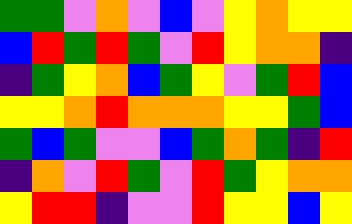[["green", "green", "violet", "orange", "violet", "blue", "violet", "yellow", "orange", "yellow", "yellow"], ["blue", "red", "green", "red", "green", "violet", "red", "yellow", "orange", "orange", "indigo"], ["indigo", "green", "yellow", "orange", "blue", "green", "yellow", "violet", "green", "red", "blue"], ["yellow", "yellow", "orange", "red", "orange", "orange", "orange", "yellow", "yellow", "green", "blue"], ["green", "blue", "green", "violet", "violet", "blue", "green", "orange", "green", "indigo", "red"], ["indigo", "orange", "violet", "red", "green", "violet", "red", "green", "yellow", "orange", "orange"], ["yellow", "red", "red", "indigo", "violet", "violet", "red", "yellow", "yellow", "blue", "yellow"]]